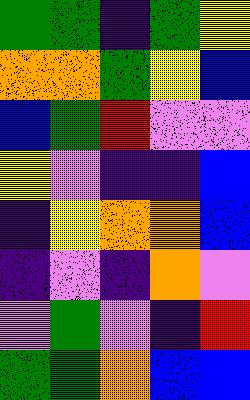[["green", "green", "indigo", "green", "yellow"], ["orange", "orange", "green", "yellow", "blue"], ["blue", "green", "red", "violet", "violet"], ["yellow", "violet", "indigo", "indigo", "blue"], ["indigo", "yellow", "orange", "orange", "blue"], ["indigo", "violet", "indigo", "orange", "violet"], ["violet", "green", "violet", "indigo", "red"], ["green", "green", "orange", "blue", "blue"]]